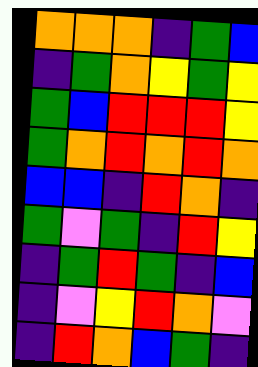[["orange", "orange", "orange", "indigo", "green", "blue"], ["indigo", "green", "orange", "yellow", "green", "yellow"], ["green", "blue", "red", "red", "red", "yellow"], ["green", "orange", "red", "orange", "red", "orange"], ["blue", "blue", "indigo", "red", "orange", "indigo"], ["green", "violet", "green", "indigo", "red", "yellow"], ["indigo", "green", "red", "green", "indigo", "blue"], ["indigo", "violet", "yellow", "red", "orange", "violet"], ["indigo", "red", "orange", "blue", "green", "indigo"]]